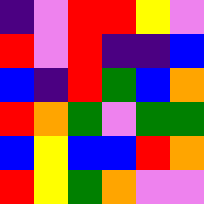[["indigo", "violet", "red", "red", "yellow", "violet"], ["red", "violet", "red", "indigo", "indigo", "blue"], ["blue", "indigo", "red", "green", "blue", "orange"], ["red", "orange", "green", "violet", "green", "green"], ["blue", "yellow", "blue", "blue", "red", "orange"], ["red", "yellow", "green", "orange", "violet", "violet"]]